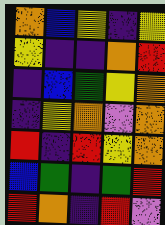[["orange", "blue", "yellow", "indigo", "yellow"], ["yellow", "indigo", "indigo", "orange", "red"], ["indigo", "blue", "green", "yellow", "orange"], ["indigo", "yellow", "orange", "violet", "orange"], ["red", "indigo", "red", "yellow", "orange"], ["blue", "green", "indigo", "green", "red"], ["red", "orange", "indigo", "red", "violet"]]